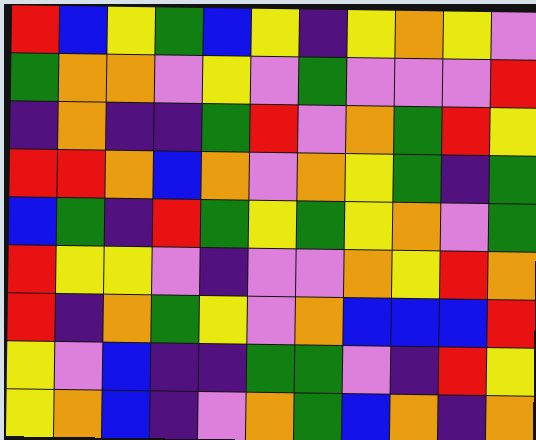[["red", "blue", "yellow", "green", "blue", "yellow", "indigo", "yellow", "orange", "yellow", "violet"], ["green", "orange", "orange", "violet", "yellow", "violet", "green", "violet", "violet", "violet", "red"], ["indigo", "orange", "indigo", "indigo", "green", "red", "violet", "orange", "green", "red", "yellow"], ["red", "red", "orange", "blue", "orange", "violet", "orange", "yellow", "green", "indigo", "green"], ["blue", "green", "indigo", "red", "green", "yellow", "green", "yellow", "orange", "violet", "green"], ["red", "yellow", "yellow", "violet", "indigo", "violet", "violet", "orange", "yellow", "red", "orange"], ["red", "indigo", "orange", "green", "yellow", "violet", "orange", "blue", "blue", "blue", "red"], ["yellow", "violet", "blue", "indigo", "indigo", "green", "green", "violet", "indigo", "red", "yellow"], ["yellow", "orange", "blue", "indigo", "violet", "orange", "green", "blue", "orange", "indigo", "orange"]]